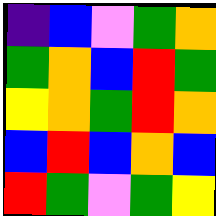[["indigo", "blue", "violet", "green", "orange"], ["green", "orange", "blue", "red", "green"], ["yellow", "orange", "green", "red", "orange"], ["blue", "red", "blue", "orange", "blue"], ["red", "green", "violet", "green", "yellow"]]